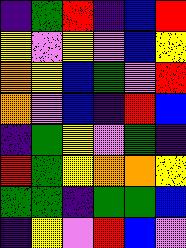[["indigo", "green", "red", "indigo", "blue", "red"], ["yellow", "violet", "yellow", "violet", "blue", "yellow"], ["orange", "yellow", "blue", "green", "violet", "red"], ["orange", "violet", "blue", "indigo", "red", "blue"], ["indigo", "green", "yellow", "violet", "green", "indigo"], ["red", "green", "yellow", "orange", "orange", "yellow"], ["green", "green", "indigo", "green", "green", "blue"], ["indigo", "yellow", "violet", "red", "blue", "violet"]]